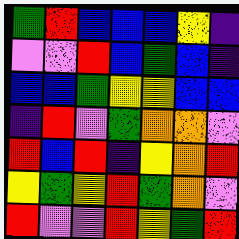[["green", "red", "blue", "blue", "blue", "yellow", "indigo"], ["violet", "violet", "red", "blue", "green", "blue", "indigo"], ["blue", "blue", "green", "yellow", "yellow", "blue", "blue"], ["indigo", "red", "violet", "green", "orange", "orange", "violet"], ["red", "blue", "red", "indigo", "yellow", "orange", "red"], ["yellow", "green", "yellow", "red", "green", "orange", "violet"], ["red", "violet", "violet", "red", "yellow", "green", "red"]]